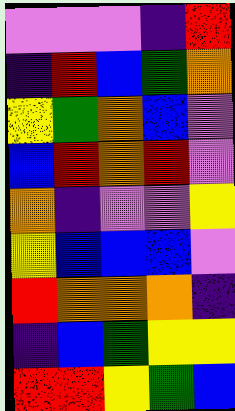[["violet", "violet", "violet", "indigo", "red"], ["indigo", "red", "blue", "green", "orange"], ["yellow", "green", "orange", "blue", "violet"], ["blue", "red", "orange", "red", "violet"], ["orange", "indigo", "violet", "violet", "yellow"], ["yellow", "blue", "blue", "blue", "violet"], ["red", "orange", "orange", "orange", "indigo"], ["indigo", "blue", "green", "yellow", "yellow"], ["red", "red", "yellow", "green", "blue"]]